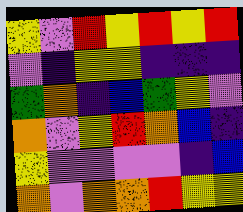[["yellow", "violet", "red", "yellow", "red", "yellow", "red"], ["violet", "indigo", "yellow", "yellow", "indigo", "indigo", "indigo"], ["green", "orange", "indigo", "blue", "green", "yellow", "violet"], ["orange", "violet", "yellow", "red", "orange", "blue", "indigo"], ["yellow", "violet", "violet", "violet", "violet", "indigo", "blue"], ["orange", "violet", "orange", "orange", "red", "yellow", "yellow"]]